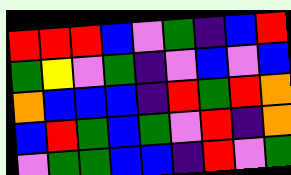[["red", "red", "red", "blue", "violet", "green", "indigo", "blue", "red"], ["green", "yellow", "violet", "green", "indigo", "violet", "blue", "violet", "blue"], ["orange", "blue", "blue", "blue", "indigo", "red", "green", "red", "orange"], ["blue", "red", "green", "blue", "green", "violet", "red", "indigo", "orange"], ["violet", "green", "green", "blue", "blue", "indigo", "red", "violet", "green"]]